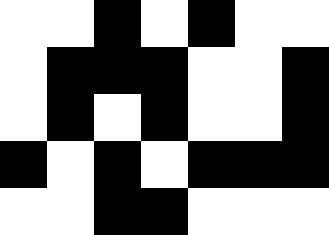[["white", "white", "black", "white", "black", "white", "white"], ["white", "black", "black", "black", "white", "white", "black"], ["white", "black", "white", "black", "white", "white", "black"], ["black", "white", "black", "white", "black", "black", "black"], ["white", "white", "black", "black", "white", "white", "white"]]